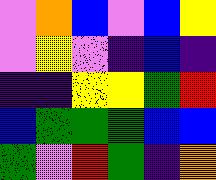[["violet", "orange", "blue", "violet", "blue", "yellow"], ["violet", "yellow", "violet", "indigo", "blue", "indigo"], ["indigo", "indigo", "yellow", "yellow", "green", "red"], ["blue", "green", "green", "green", "blue", "blue"], ["green", "violet", "red", "green", "indigo", "orange"]]